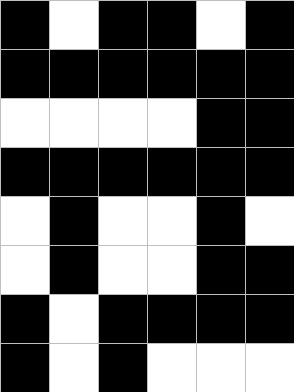[["black", "white", "black", "black", "white", "black"], ["black", "black", "black", "black", "black", "black"], ["white", "white", "white", "white", "black", "black"], ["black", "black", "black", "black", "black", "black"], ["white", "black", "white", "white", "black", "white"], ["white", "black", "white", "white", "black", "black"], ["black", "white", "black", "black", "black", "black"], ["black", "white", "black", "white", "white", "white"]]